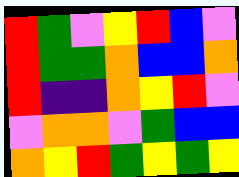[["red", "green", "violet", "yellow", "red", "blue", "violet"], ["red", "green", "green", "orange", "blue", "blue", "orange"], ["red", "indigo", "indigo", "orange", "yellow", "red", "violet"], ["violet", "orange", "orange", "violet", "green", "blue", "blue"], ["orange", "yellow", "red", "green", "yellow", "green", "yellow"]]